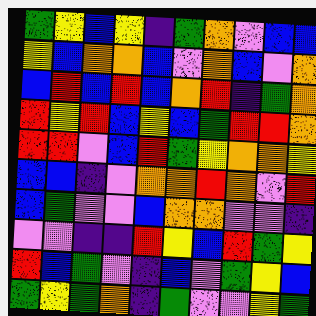[["green", "yellow", "blue", "yellow", "indigo", "green", "orange", "violet", "blue", "blue"], ["yellow", "blue", "orange", "orange", "blue", "violet", "orange", "blue", "violet", "orange"], ["blue", "red", "blue", "red", "blue", "orange", "red", "indigo", "green", "orange"], ["red", "yellow", "red", "blue", "yellow", "blue", "green", "red", "red", "orange"], ["red", "red", "violet", "blue", "red", "green", "yellow", "orange", "orange", "yellow"], ["blue", "blue", "indigo", "violet", "orange", "orange", "red", "orange", "violet", "red"], ["blue", "green", "violet", "violet", "blue", "orange", "orange", "violet", "violet", "indigo"], ["violet", "violet", "indigo", "indigo", "red", "yellow", "blue", "red", "green", "yellow"], ["red", "blue", "green", "violet", "indigo", "blue", "violet", "green", "yellow", "blue"], ["green", "yellow", "green", "orange", "indigo", "green", "violet", "violet", "yellow", "green"]]